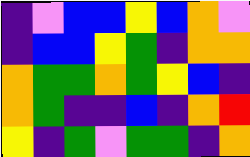[["indigo", "violet", "blue", "blue", "yellow", "blue", "orange", "violet"], ["indigo", "blue", "blue", "yellow", "green", "indigo", "orange", "orange"], ["orange", "green", "green", "orange", "green", "yellow", "blue", "indigo"], ["orange", "green", "indigo", "indigo", "blue", "indigo", "orange", "red"], ["yellow", "indigo", "green", "violet", "green", "green", "indigo", "orange"]]